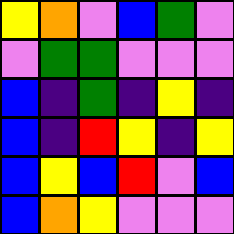[["yellow", "orange", "violet", "blue", "green", "violet"], ["violet", "green", "green", "violet", "violet", "violet"], ["blue", "indigo", "green", "indigo", "yellow", "indigo"], ["blue", "indigo", "red", "yellow", "indigo", "yellow"], ["blue", "yellow", "blue", "red", "violet", "blue"], ["blue", "orange", "yellow", "violet", "violet", "violet"]]